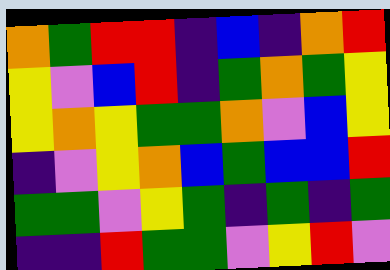[["orange", "green", "red", "red", "indigo", "blue", "indigo", "orange", "red"], ["yellow", "violet", "blue", "red", "indigo", "green", "orange", "green", "yellow"], ["yellow", "orange", "yellow", "green", "green", "orange", "violet", "blue", "yellow"], ["indigo", "violet", "yellow", "orange", "blue", "green", "blue", "blue", "red"], ["green", "green", "violet", "yellow", "green", "indigo", "green", "indigo", "green"], ["indigo", "indigo", "red", "green", "green", "violet", "yellow", "red", "violet"]]